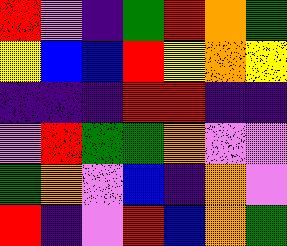[["red", "violet", "indigo", "green", "red", "orange", "green"], ["yellow", "blue", "blue", "red", "yellow", "orange", "yellow"], ["indigo", "indigo", "indigo", "red", "red", "indigo", "indigo"], ["violet", "red", "green", "green", "orange", "violet", "violet"], ["green", "orange", "violet", "blue", "indigo", "orange", "violet"], ["red", "indigo", "violet", "red", "blue", "orange", "green"]]